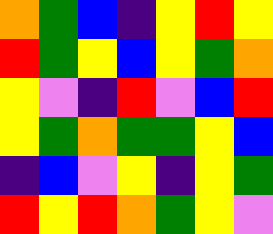[["orange", "green", "blue", "indigo", "yellow", "red", "yellow"], ["red", "green", "yellow", "blue", "yellow", "green", "orange"], ["yellow", "violet", "indigo", "red", "violet", "blue", "red"], ["yellow", "green", "orange", "green", "green", "yellow", "blue"], ["indigo", "blue", "violet", "yellow", "indigo", "yellow", "green"], ["red", "yellow", "red", "orange", "green", "yellow", "violet"]]